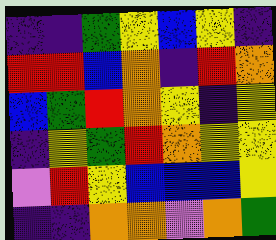[["indigo", "indigo", "green", "yellow", "blue", "yellow", "indigo"], ["red", "red", "blue", "orange", "indigo", "red", "orange"], ["blue", "green", "red", "orange", "yellow", "indigo", "yellow"], ["indigo", "yellow", "green", "red", "orange", "yellow", "yellow"], ["violet", "red", "yellow", "blue", "blue", "blue", "yellow"], ["indigo", "indigo", "orange", "orange", "violet", "orange", "green"]]